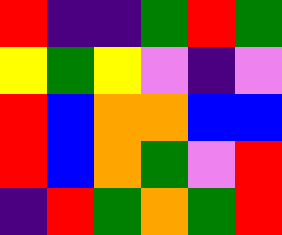[["red", "indigo", "indigo", "green", "red", "green"], ["yellow", "green", "yellow", "violet", "indigo", "violet"], ["red", "blue", "orange", "orange", "blue", "blue"], ["red", "blue", "orange", "green", "violet", "red"], ["indigo", "red", "green", "orange", "green", "red"]]